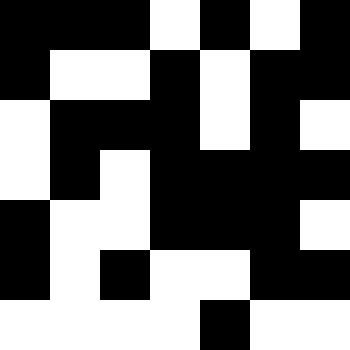[["black", "black", "black", "white", "black", "white", "black"], ["black", "white", "white", "black", "white", "black", "black"], ["white", "black", "black", "black", "white", "black", "white"], ["white", "black", "white", "black", "black", "black", "black"], ["black", "white", "white", "black", "black", "black", "white"], ["black", "white", "black", "white", "white", "black", "black"], ["white", "white", "white", "white", "black", "white", "white"]]